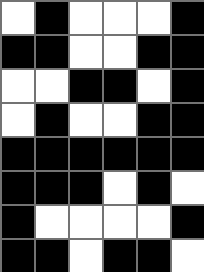[["white", "black", "white", "white", "white", "black"], ["black", "black", "white", "white", "black", "black"], ["white", "white", "black", "black", "white", "black"], ["white", "black", "white", "white", "black", "black"], ["black", "black", "black", "black", "black", "black"], ["black", "black", "black", "white", "black", "white"], ["black", "white", "white", "white", "white", "black"], ["black", "black", "white", "black", "black", "white"]]